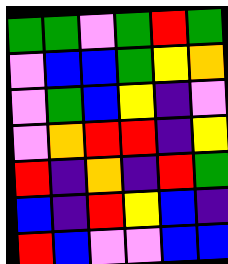[["green", "green", "violet", "green", "red", "green"], ["violet", "blue", "blue", "green", "yellow", "orange"], ["violet", "green", "blue", "yellow", "indigo", "violet"], ["violet", "orange", "red", "red", "indigo", "yellow"], ["red", "indigo", "orange", "indigo", "red", "green"], ["blue", "indigo", "red", "yellow", "blue", "indigo"], ["red", "blue", "violet", "violet", "blue", "blue"]]